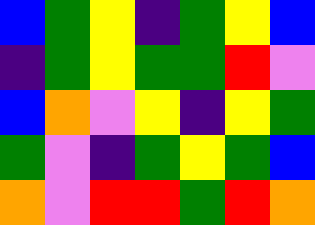[["blue", "green", "yellow", "indigo", "green", "yellow", "blue"], ["indigo", "green", "yellow", "green", "green", "red", "violet"], ["blue", "orange", "violet", "yellow", "indigo", "yellow", "green"], ["green", "violet", "indigo", "green", "yellow", "green", "blue"], ["orange", "violet", "red", "red", "green", "red", "orange"]]